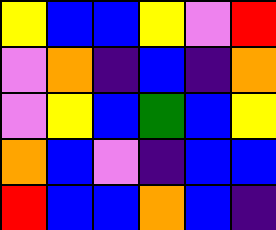[["yellow", "blue", "blue", "yellow", "violet", "red"], ["violet", "orange", "indigo", "blue", "indigo", "orange"], ["violet", "yellow", "blue", "green", "blue", "yellow"], ["orange", "blue", "violet", "indigo", "blue", "blue"], ["red", "blue", "blue", "orange", "blue", "indigo"]]